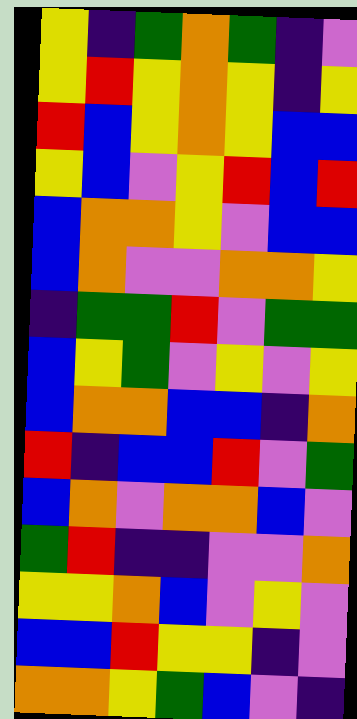[["yellow", "indigo", "green", "orange", "green", "indigo", "violet"], ["yellow", "red", "yellow", "orange", "yellow", "indigo", "yellow"], ["red", "blue", "yellow", "orange", "yellow", "blue", "blue"], ["yellow", "blue", "violet", "yellow", "red", "blue", "red"], ["blue", "orange", "orange", "yellow", "violet", "blue", "blue"], ["blue", "orange", "violet", "violet", "orange", "orange", "yellow"], ["indigo", "green", "green", "red", "violet", "green", "green"], ["blue", "yellow", "green", "violet", "yellow", "violet", "yellow"], ["blue", "orange", "orange", "blue", "blue", "indigo", "orange"], ["red", "indigo", "blue", "blue", "red", "violet", "green"], ["blue", "orange", "violet", "orange", "orange", "blue", "violet"], ["green", "red", "indigo", "indigo", "violet", "violet", "orange"], ["yellow", "yellow", "orange", "blue", "violet", "yellow", "violet"], ["blue", "blue", "red", "yellow", "yellow", "indigo", "violet"], ["orange", "orange", "yellow", "green", "blue", "violet", "indigo"]]